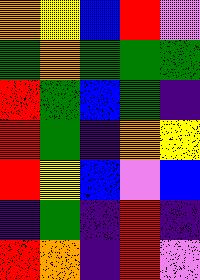[["orange", "yellow", "blue", "red", "violet"], ["green", "orange", "green", "green", "green"], ["red", "green", "blue", "green", "indigo"], ["red", "green", "indigo", "orange", "yellow"], ["red", "yellow", "blue", "violet", "blue"], ["indigo", "green", "indigo", "red", "indigo"], ["red", "orange", "indigo", "red", "violet"]]